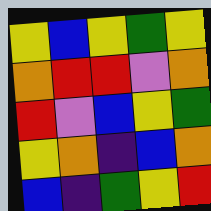[["yellow", "blue", "yellow", "green", "yellow"], ["orange", "red", "red", "violet", "orange"], ["red", "violet", "blue", "yellow", "green"], ["yellow", "orange", "indigo", "blue", "orange"], ["blue", "indigo", "green", "yellow", "red"]]